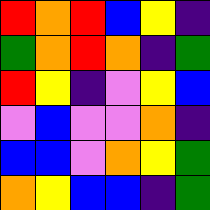[["red", "orange", "red", "blue", "yellow", "indigo"], ["green", "orange", "red", "orange", "indigo", "green"], ["red", "yellow", "indigo", "violet", "yellow", "blue"], ["violet", "blue", "violet", "violet", "orange", "indigo"], ["blue", "blue", "violet", "orange", "yellow", "green"], ["orange", "yellow", "blue", "blue", "indigo", "green"]]